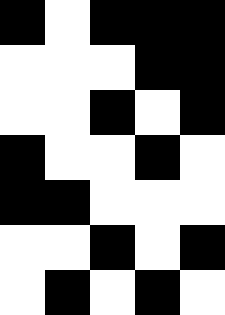[["black", "white", "black", "black", "black"], ["white", "white", "white", "black", "black"], ["white", "white", "black", "white", "black"], ["black", "white", "white", "black", "white"], ["black", "black", "white", "white", "white"], ["white", "white", "black", "white", "black"], ["white", "black", "white", "black", "white"]]